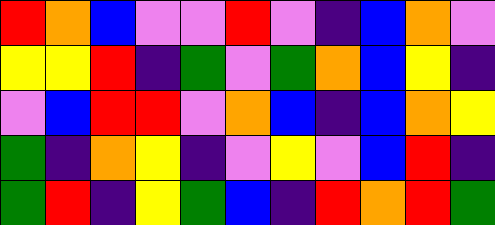[["red", "orange", "blue", "violet", "violet", "red", "violet", "indigo", "blue", "orange", "violet"], ["yellow", "yellow", "red", "indigo", "green", "violet", "green", "orange", "blue", "yellow", "indigo"], ["violet", "blue", "red", "red", "violet", "orange", "blue", "indigo", "blue", "orange", "yellow"], ["green", "indigo", "orange", "yellow", "indigo", "violet", "yellow", "violet", "blue", "red", "indigo"], ["green", "red", "indigo", "yellow", "green", "blue", "indigo", "red", "orange", "red", "green"]]